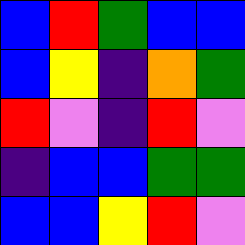[["blue", "red", "green", "blue", "blue"], ["blue", "yellow", "indigo", "orange", "green"], ["red", "violet", "indigo", "red", "violet"], ["indigo", "blue", "blue", "green", "green"], ["blue", "blue", "yellow", "red", "violet"]]